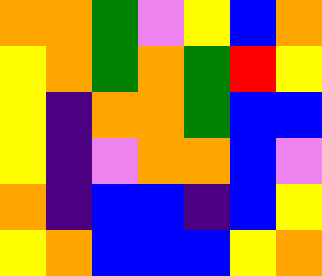[["orange", "orange", "green", "violet", "yellow", "blue", "orange"], ["yellow", "orange", "green", "orange", "green", "red", "yellow"], ["yellow", "indigo", "orange", "orange", "green", "blue", "blue"], ["yellow", "indigo", "violet", "orange", "orange", "blue", "violet"], ["orange", "indigo", "blue", "blue", "indigo", "blue", "yellow"], ["yellow", "orange", "blue", "blue", "blue", "yellow", "orange"]]